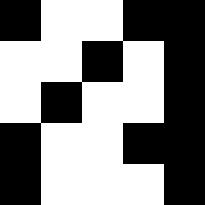[["black", "white", "white", "black", "black"], ["white", "white", "black", "white", "black"], ["white", "black", "white", "white", "black"], ["black", "white", "white", "black", "black"], ["black", "white", "white", "white", "black"]]